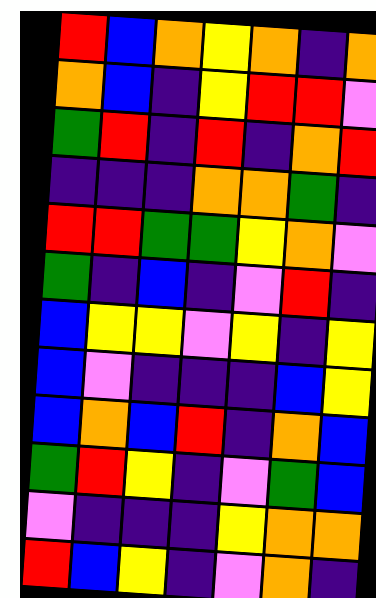[["red", "blue", "orange", "yellow", "orange", "indigo", "orange"], ["orange", "blue", "indigo", "yellow", "red", "red", "violet"], ["green", "red", "indigo", "red", "indigo", "orange", "red"], ["indigo", "indigo", "indigo", "orange", "orange", "green", "indigo"], ["red", "red", "green", "green", "yellow", "orange", "violet"], ["green", "indigo", "blue", "indigo", "violet", "red", "indigo"], ["blue", "yellow", "yellow", "violet", "yellow", "indigo", "yellow"], ["blue", "violet", "indigo", "indigo", "indigo", "blue", "yellow"], ["blue", "orange", "blue", "red", "indigo", "orange", "blue"], ["green", "red", "yellow", "indigo", "violet", "green", "blue"], ["violet", "indigo", "indigo", "indigo", "yellow", "orange", "orange"], ["red", "blue", "yellow", "indigo", "violet", "orange", "indigo"]]